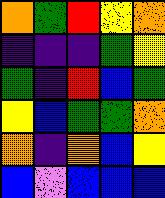[["orange", "green", "red", "yellow", "orange"], ["indigo", "indigo", "indigo", "green", "yellow"], ["green", "indigo", "red", "blue", "green"], ["yellow", "blue", "green", "green", "orange"], ["orange", "indigo", "orange", "blue", "yellow"], ["blue", "violet", "blue", "blue", "blue"]]